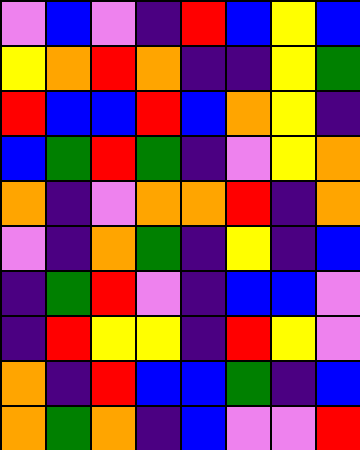[["violet", "blue", "violet", "indigo", "red", "blue", "yellow", "blue"], ["yellow", "orange", "red", "orange", "indigo", "indigo", "yellow", "green"], ["red", "blue", "blue", "red", "blue", "orange", "yellow", "indigo"], ["blue", "green", "red", "green", "indigo", "violet", "yellow", "orange"], ["orange", "indigo", "violet", "orange", "orange", "red", "indigo", "orange"], ["violet", "indigo", "orange", "green", "indigo", "yellow", "indigo", "blue"], ["indigo", "green", "red", "violet", "indigo", "blue", "blue", "violet"], ["indigo", "red", "yellow", "yellow", "indigo", "red", "yellow", "violet"], ["orange", "indigo", "red", "blue", "blue", "green", "indigo", "blue"], ["orange", "green", "orange", "indigo", "blue", "violet", "violet", "red"]]